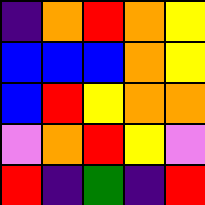[["indigo", "orange", "red", "orange", "yellow"], ["blue", "blue", "blue", "orange", "yellow"], ["blue", "red", "yellow", "orange", "orange"], ["violet", "orange", "red", "yellow", "violet"], ["red", "indigo", "green", "indigo", "red"]]